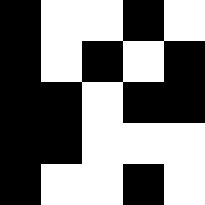[["black", "white", "white", "black", "white"], ["black", "white", "black", "white", "black"], ["black", "black", "white", "black", "black"], ["black", "black", "white", "white", "white"], ["black", "white", "white", "black", "white"]]